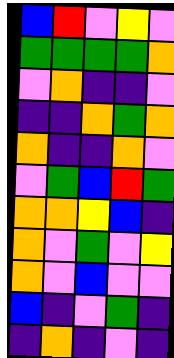[["blue", "red", "violet", "yellow", "violet"], ["green", "green", "green", "green", "orange"], ["violet", "orange", "indigo", "indigo", "violet"], ["indigo", "indigo", "orange", "green", "orange"], ["orange", "indigo", "indigo", "orange", "violet"], ["violet", "green", "blue", "red", "green"], ["orange", "orange", "yellow", "blue", "indigo"], ["orange", "violet", "green", "violet", "yellow"], ["orange", "violet", "blue", "violet", "violet"], ["blue", "indigo", "violet", "green", "indigo"], ["indigo", "orange", "indigo", "violet", "indigo"]]